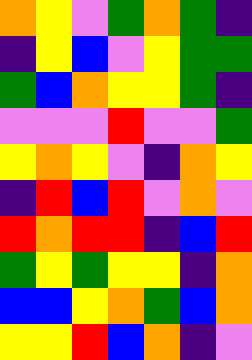[["orange", "yellow", "violet", "green", "orange", "green", "indigo"], ["indigo", "yellow", "blue", "violet", "yellow", "green", "green"], ["green", "blue", "orange", "yellow", "yellow", "green", "indigo"], ["violet", "violet", "violet", "red", "violet", "violet", "green"], ["yellow", "orange", "yellow", "violet", "indigo", "orange", "yellow"], ["indigo", "red", "blue", "red", "violet", "orange", "violet"], ["red", "orange", "red", "red", "indigo", "blue", "red"], ["green", "yellow", "green", "yellow", "yellow", "indigo", "orange"], ["blue", "blue", "yellow", "orange", "green", "blue", "orange"], ["yellow", "yellow", "red", "blue", "orange", "indigo", "violet"]]